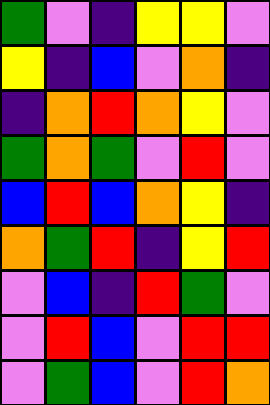[["green", "violet", "indigo", "yellow", "yellow", "violet"], ["yellow", "indigo", "blue", "violet", "orange", "indigo"], ["indigo", "orange", "red", "orange", "yellow", "violet"], ["green", "orange", "green", "violet", "red", "violet"], ["blue", "red", "blue", "orange", "yellow", "indigo"], ["orange", "green", "red", "indigo", "yellow", "red"], ["violet", "blue", "indigo", "red", "green", "violet"], ["violet", "red", "blue", "violet", "red", "red"], ["violet", "green", "blue", "violet", "red", "orange"]]